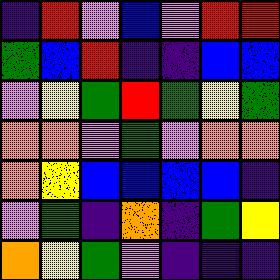[["indigo", "red", "violet", "blue", "violet", "red", "red"], ["green", "blue", "red", "indigo", "indigo", "blue", "blue"], ["violet", "yellow", "green", "red", "green", "yellow", "green"], ["orange", "orange", "violet", "green", "violet", "orange", "orange"], ["orange", "yellow", "blue", "blue", "blue", "blue", "indigo"], ["violet", "green", "indigo", "orange", "indigo", "green", "yellow"], ["orange", "yellow", "green", "violet", "indigo", "indigo", "indigo"]]